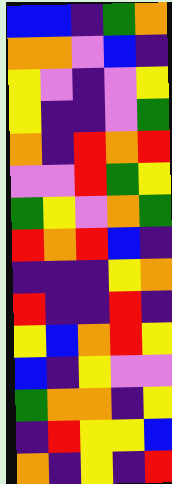[["blue", "blue", "indigo", "green", "orange"], ["orange", "orange", "violet", "blue", "indigo"], ["yellow", "violet", "indigo", "violet", "yellow"], ["yellow", "indigo", "indigo", "violet", "green"], ["orange", "indigo", "red", "orange", "red"], ["violet", "violet", "red", "green", "yellow"], ["green", "yellow", "violet", "orange", "green"], ["red", "orange", "red", "blue", "indigo"], ["indigo", "indigo", "indigo", "yellow", "orange"], ["red", "indigo", "indigo", "red", "indigo"], ["yellow", "blue", "orange", "red", "yellow"], ["blue", "indigo", "yellow", "violet", "violet"], ["green", "orange", "orange", "indigo", "yellow"], ["indigo", "red", "yellow", "yellow", "blue"], ["orange", "indigo", "yellow", "indigo", "red"]]